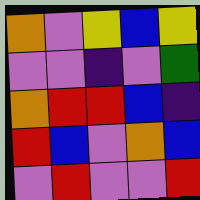[["orange", "violet", "yellow", "blue", "yellow"], ["violet", "violet", "indigo", "violet", "green"], ["orange", "red", "red", "blue", "indigo"], ["red", "blue", "violet", "orange", "blue"], ["violet", "red", "violet", "violet", "red"]]